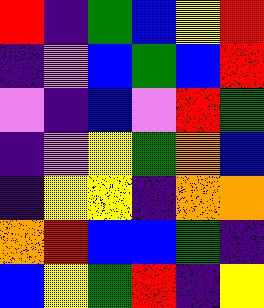[["red", "indigo", "green", "blue", "yellow", "red"], ["indigo", "violet", "blue", "green", "blue", "red"], ["violet", "indigo", "blue", "violet", "red", "green"], ["indigo", "violet", "yellow", "green", "orange", "blue"], ["indigo", "yellow", "yellow", "indigo", "orange", "orange"], ["orange", "red", "blue", "blue", "green", "indigo"], ["blue", "yellow", "green", "red", "indigo", "yellow"]]